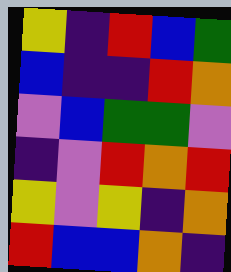[["yellow", "indigo", "red", "blue", "green"], ["blue", "indigo", "indigo", "red", "orange"], ["violet", "blue", "green", "green", "violet"], ["indigo", "violet", "red", "orange", "red"], ["yellow", "violet", "yellow", "indigo", "orange"], ["red", "blue", "blue", "orange", "indigo"]]